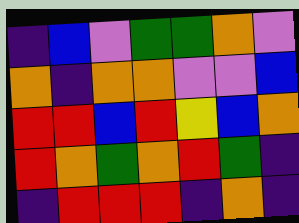[["indigo", "blue", "violet", "green", "green", "orange", "violet"], ["orange", "indigo", "orange", "orange", "violet", "violet", "blue"], ["red", "red", "blue", "red", "yellow", "blue", "orange"], ["red", "orange", "green", "orange", "red", "green", "indigo"], ["indigo", "red", "red", "red", "indigo", "orange", "indigo"]]